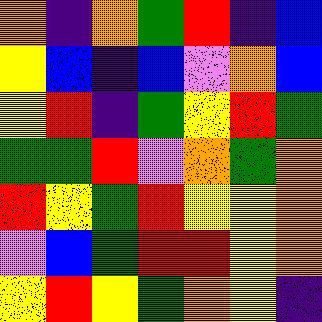[["orange", "indigo", "orange", "green", "red", "indigo", "blue"], ["yellow", "blue", "indigo", "blue", "violet", "orange", "blue"], ["yellow", "red", "indigo", "green", "yellow", "red", "green"], ["green", "green", "red", "violet", "orange", "green", "orange"], ["red", "yellow", "green", "red", "yellow", "yellow", "orange"], ["violet", "blue", "green", "red", "red", "yellow", "orange"], ["yellow", "red", "yellow", "green", "orange", "yellow", "indigo"]]